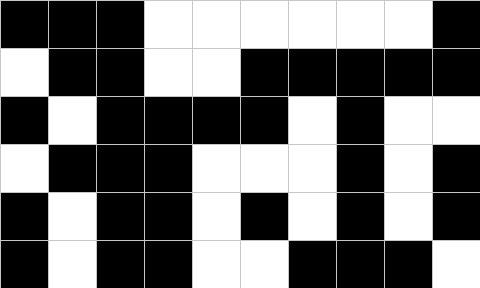[["black", "black", "black", "white", "white", "white", "white", "white", "white", "black"], ["white", "black", "black", "white", "white", "black", "black", "black", "black", "black"], ["black", "white", "black", "black", "black", "black", "white", "black", "white", "white"], ["white", "black", "black", "black", "white", "white", "white", "black", "white", "black"], ["black", "white", "black", "black", "white", "black", "white", "black", "white", "black"], ["black", "white", "black", "black", "white", "white", "black", "black", "black", "white"]]